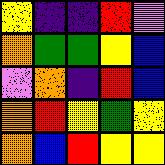[["yellow", "indigo", "indigo", "red", "violet"], ["orange", "green", "green", "yellow", "blue"], ["violet", "orange", "indigo", "red", "blue"], ["orange", "red", "yellow", "green", "yellow"], ["orange", "blue", "red", "yellow", "yellow"]]